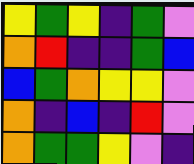[["yellow", "green", "yellow", "indigo", "green", "violet"], ["orange", "red", "indigo", "indigo", "green", "blue"], ["blue", "green", "orange", "yellow", "yellow", "violet"], ["orange", "indigo", "blue", "indigo", "red", "violet"], ["orange", "green", "green", "yellow", "violet", "indigo"]]